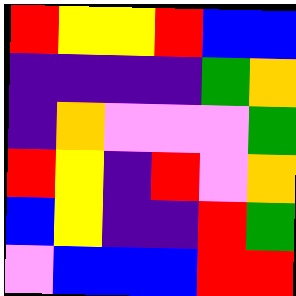[["red", "yellow", "yellow", "red", "blue", "blue"], ["indigo", "indigo", "indigo", "indigo", "green", "orange"], ["indigo", "orange", "violet", "violet", "violet", "green"], ["red", "yellow", "indigo", "red", "violet", "orange"], ["blue", "yellow", "indigo", "indigo", "red", "green"], ["violet", "blue", "blue", "blue", "red", "red"]]